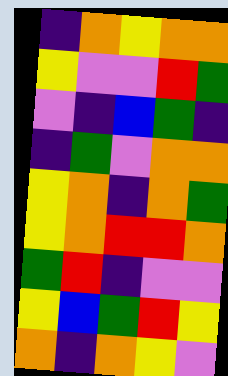[["indigo", "orange", "yellow", "orange", "orange"], ["yellow", "violet", "violet", "red", "green"], ["violet", "indigo", "blue", "green", "indigo"], ["indigo", "green", "violet", "orange", "orange"], ["yellow", "orange", "indigo", "orange", "green"], ["yellow", "orange", "red", "red", "orange"], ["green", "red", "indigo", "violet", "violet"], ["yellow", "blue", "green", "red", "yellow"], ["orange", "indigo", "orange", "yellow", "violet"]]